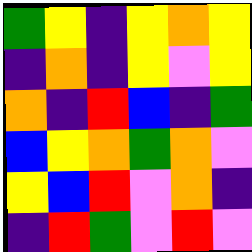[["green", "yellow", "indigo", "yellow", "orange", "yellow"], ["indigo", "orange", "indigo", "yellow", "violet", "yellow"], ["orange", "indigo", "red", "blue", "indigo", "green"], ["blue", "yellow", "orange", "green", "orange", "violet"], ["yellow", "blue", "red", "violet", "orange", "indigo"], ["indigo", "red", "green", "violet", "red", "violet"]]